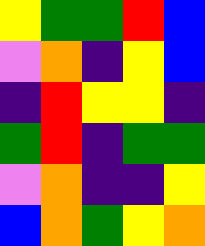[["yellow", "green", "green", "red", "blue"], ["violet", "orange", "indigo", "yellow", "blue"], ["indigo", "red", "yellow", "yellow", "indigo"], ["green", "red", "indigo", "green", "green"], ["violet", "orange", "indigo", "indigo", "yellow"], ["blue", "orange", "green", "yellow", "orange"]]